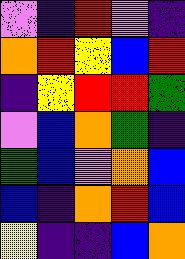[["violet", "indigo", "red", "violet", "indigo"], ["orange", "red", "yellow", "blue", "red"], ["indigo", "yellow", "red", "red", "green"], ["violet", "blue", "orange", "green", "indigo"], ["green", "blue", "violet", "orange", "blue"], ["blue", "indigo", "orange", "red", "blue"], ["yellow", "indigo", "indigo", "blue", "orange"]]